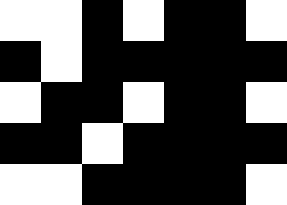[["white", "white", "black", "white", "black", "black", "white"], ["black", "white", "black", "black", "black", "black", "black"], ["white", "black", "black", "white", "black", "black", "white"], ["black", "black", "white", "black", "black", "black", "black"], ["white", "white", "black", "black", "black", "black", "white"]]